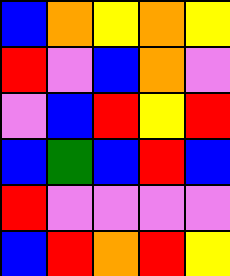[["blue", "orange", "yellow", "orange", "yellow"], ["red", "violet", "blue", "orange", "violet"], ["violet", "blue", "red", "yellow", "red"], ["blue", "green", "blue", "red", "blue"], ["red", "violet", "violet", "violet", "violet"], ["blue", "red", "orange", "red", "yellow"]]